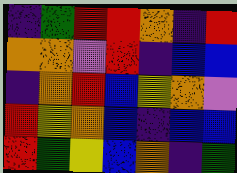[["indigo", "green", "red", "red", "orange", "indigo", "red"], ["orange", "orange", "violet", "red", "indigo", "blue", "blue"], ["indigo", "orange", "red", "blue", "yellow", "orange", "violet"], ["red", "yellow", "orange", "blue", "indigo", "blue", "blue"], ["red", "green", "yellow", "blue", "orange", "indigo", "green"]]